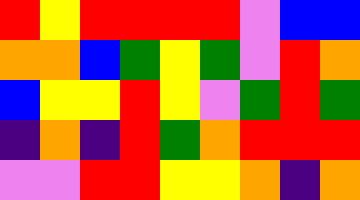[["red", "yellow", "red", "red", "red", "red", "violet", "blue", "blue"], ["orange", "orange", "blue", "green", "yellow", "green", "violet", "red", "orange"], ["blue", "yellow", "yellow", "red", "yellow", "violet", "green", "red", "green"], ["indigo", "orange", "indigo", "red", "green", "orange", "red", "red", "red"], ["violet", "violet", "red", "red", "yellow", "yellow", "orange", "indigo", "orange"]]